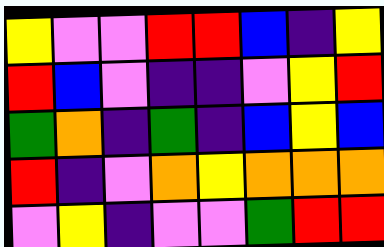[["yellow", "violet", "violet", "red", "red", "blue", "indigo", "yellow"], ["red", "blue", "violet", "indigo", "indigo", "violet", "yellow", "red"], ["green", "orange", "indigo", "green", "indigo", "blue", "yellow", "blue"], ["red", "indigo", "violet", "orange", "yellow", "orange", "orange", "orange"], ["violet", "yellow", "indigo", "violet", "violet", "green", "red", "red"]]